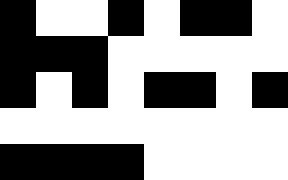[["black", "white", "white", "black", "white", "black", "black", "white"], ["black", "black", "black", "white", "white", "white", "white", "white"], ["black", "white", "black", "white", "black", "black", "white", "black"], ["white", "white", "white", "white", "white", "white", "white", "white"], ["black", "black", "black", "black", "white", "white", "white", "white"]]